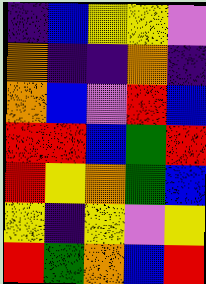[["indigo", "blue", "yellow", "yellow", "violet"], ["orange", "indigo", "indigo", "orange", "indigo"], ["orange", "blue", "violet", "red", "blue"], ["red", "red", "blue", "green", "red"], ["red", "yellow", "orange", "green", "blue"], ["yellow", "indigo", "yellow", "violet", "yellow"], ["red", "green", "orange", "blue", "red"]]